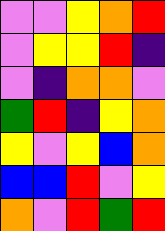[["violet", "violet", "yellow", "orange", "red"], ["violet", "yellow", "yellow", "red", "indigo"], ["violet", "indigo", "orange", "orange", "violet"], ["green", "red", "indigo", "yellow", "orange"], ["yellow", "violet", "yellow", "blue", "orange"], ["blue", "blue", "red", "violet", "yellow"], ["orange", "violet", "red", "green", "red"]]